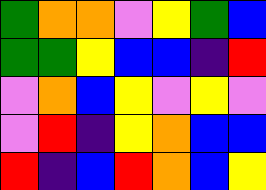[["green", "orange", "orange", "violet", "yellow", "green", "blue"], ["green", "green", "yellow", "blue", "blue", "indigo", "red"], ["violet", "orange", "blue", "yellow", "violet", "yellow", "violet"], ["violet", "red", "indigo", "yellow", "orange", "blue", "blue"], ["red", "indigo", "blue", "red", "orange", "blue", "yellow"]]